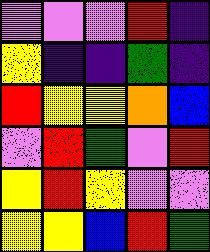[["violet", "violet", "violet", "red", "indigo"], ["yellow", "indigo", "indigo", "green", "indigo"], ["red", "yellow", "yellow", "orange", "blue"], ["violet", "red", "green", "violet", "red"], ["yellow", "red", "yellow", "violet", "violet"], ["yellow", "yellow", "blue", "red", "green"]]